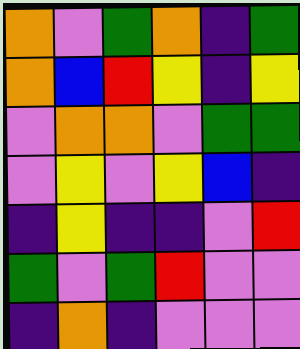[["orange", "violet", "green", "orange", "indigo", "green"], ["orange", "blue", "red", "yellow", "indigo", "yellow"], ["violet", "orange", "orange", "violet", "green", "green"], ["violet", "yellow", "violet", "yellow", "blue", "indigo"], ["indigo", "yellow", "indigo", "indigo", "violet", "red"], ["green", "violet", "green", "red", "violet", "violet"], ["indigo", "orange", "indigo", "violet", "violet", "violet"]]